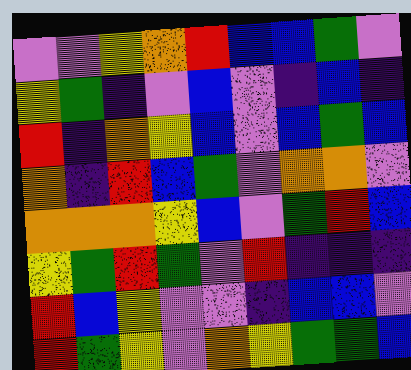[["violet", "violet", "yellow", "orange", "red", "blue", "blue", "green", "violet"], ["yellow", "green", "indigo", "violet", "blue", "violet", "indigo", "blue", "indigo"], ["red", "indigo", "orange", "yellow", "blue", "violet", "blue", "green", "blue"], ["orange", "indigo", "red", "blue", "green", "violet", "orange", "orange", "violet"], ["orange", "orange", "orange", "yellow", "blue", "violet", "green", "red", "blue"], ["yellow", "green", "red", "green", "violet", "red", "indigo", "indigo", "indigo"], ["red", "blue", "yellow", "violet", "violet", "indigo", "blue", "blue", "violet"], ["red", "green", "yellow", "violet", "orange", "yellow", "green", "green", "blue"]]